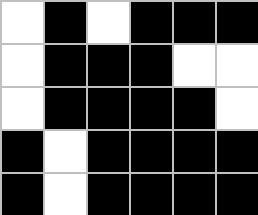[["white", "black", "white", "black", "black", "black"], ["white", "black", "black", "black", "white", "white"], ["white", "black", "black", "black", "black", "white"], ["black", "white", "black", "black", "black", "black"], ["black", "white", "black", "black", "black", "black"]]